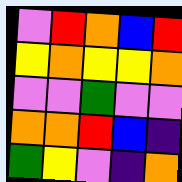[["violet", "red", "orange", "blue", "red"], ["yellow", "orange", "yellow", "yellow", "orange"], ["violet", "violet", "green", "violet", "violet"], ["orange", "orange", "red", "blue", "indigo"], ["green", "yellow", "violet", "indigo", "orange"]]